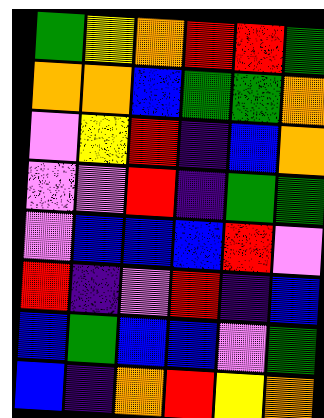[["green", "yellow", "orange", "red", "red", "green"], ["orange", "orange", "blue", "green", "green", "orange"], ["violet", "yellow", "red", "indigo", "blue", "orange"], ["violet", "violet", "red", "indigo", "green", "green"], ["violet", "blue", "blue", "blue", "red", "violet"], ["red", "indigo", "violet", "red", "indigo", "blue"], ["blue", "green", "blue", "blue", "violet", "green"], ["blue", "indigo", "orange", "red", "yellow", "orange"]]